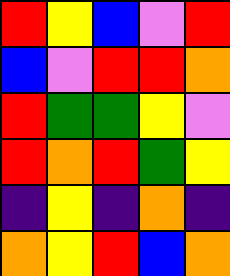[["red", "yellow", "blue", "violet", "red"], ["blue", "violet", "red", "red", "orange"], ["red", "green", "green", "yellow", "violet"], ["red", "orange", "red", "green", "yellow"], ["indigo", "yellow", "indigo", "orange", "indigo"], ["orange", "yellow", "red", "blue", "orange"]]